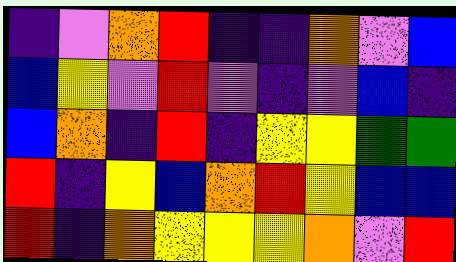[["indigo", "violet", "orange", "red", "indigo", "indigo", "orange", "violet", "blue"], ["blue", "yellow", "violet", "red", "violet", "indigo", "violet", "blue", "indigo"], ["blue", "orange", "indigo", "red", "indigo", "yellow", "yellow", "green", "green"], ["red", "indigo", "yellow", "blue", "orange", "red", "yellow", "blue", "blue"], ["red", "indigo", "orange", "yellow", "yellow", "yellow", "orange", "violet", "red"]]